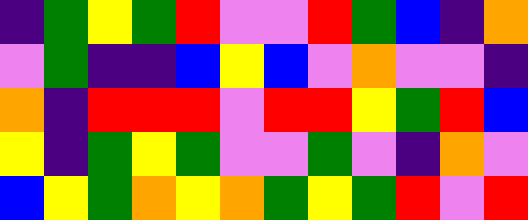[["indigo", "green", "yellow", "green", "red", "violet", "violet", "red", "green", "blue", "indigo", "orange"], ["violet", "green", "indigo", "indigo", "blue", "yellow", "blue", "violet", "orange", "violet", "violet", "indigo"], ["orange", "indigo", "red", "red", "red", "violet", "red", "red", "yellow", "green", "red", "blue"], ["yellow", "indigo", "green", "yellow", "green", "violet", "violet", "green", "violet", "indigo", "orange", "violet"], ["blue", "yellow", "green", "orange", "yellow", "orange", "green", "yellow", "green", "red", "violet", "red"]]